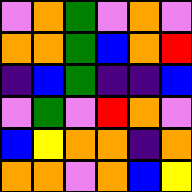[["violet", "orange", "green", "violet", "orange", "violet"], ["orange", "orange", "green", "blue", "orange", "red"], ["indigo", "blue", "green", "indigo", "indigo", "blue"], ["violet", "green", "violet", "red", "orange", "violet"], ["blue", "yellow", "orange", "orange", "indigo", "orange"], ["orange", "orange", "violet", "orange", "blue", "yellow"]]